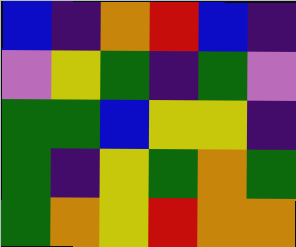[["blue", "indigo", "orange", "red", "blue", "indigo"], ["violet", "yellow", "green", "indigo", "green", "violet"], ["green", "green", "blue", "yellow", "yellow", "indigo"], ["green", "indigo", "yellow", "green", "orange", "green"], ["green", "orange", "yellow", "red", "orange", "orange"]]